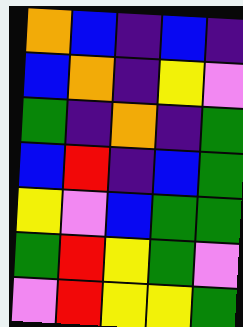[["orange", "blue", "indigo", "blue", "indigo"], ["blue", "orange", "indigo", "yellow", "violet"], ["green", "indigo", "orange", "indigo", "green"], ["blue", "red", "indigo", "blue", "green"], ["yellow", "violet", "blue", "green", "green"], ["green", "red", "yellow", "green", "violet"], ["violet", "red", "yellow", "yellow", "green"]]